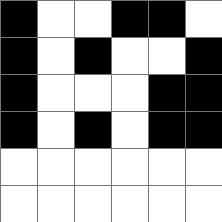[["black", "white", "white", "black", "black", "white"], ["black", "white", "black", "white", "white", "black"], ["black", "white", "white", "white", "black", "black"], ["black", "white", "black", "white", "black", "black"], ["white", "white", "white", "white", "white", "white"], ["white", "white", "white", "white", "white", "white"]]